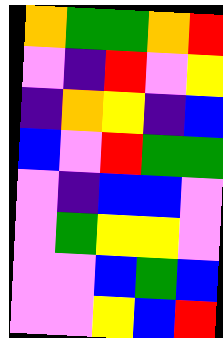[["orange", "green", "green", "orange", "red"], ["violet", "indigo", "red", "violet", "yellow"], ["indigo", "orange", "yellow", "indigo", "blue"], ["blue", "violet", "red", "green", "green"], ["violet", "indigo", "blue", "blue", "violet"], ["violet", "green", "yellow", "yellow", "violet"], ["violet", "violet", "blue", "green", "blue"], ["violet", "violet", "yellow", "blue", "red"]]